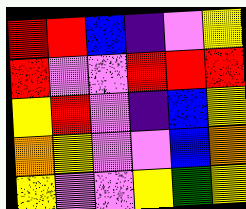[["red", "red", "blue", "indigo", "violet", "yellow"], ["red", "violet", "violet", "red", "red", "red"], ["yellow", "red", "violet", "indigo", "blue", "yellow"], ["orange", "yellow", "violet", "violet", "blue", "orange"], ["yellow", "violet", "violet", "yellow", "green", "yellow"]]